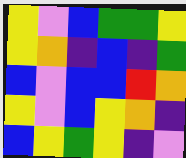[["yellow", "violet", "blue", "green", "green", "yellow"], ["yellow", "orange", "indigo", "blue", "indigo", "green"], ["blue", "violet", "blue", "blue", "red", "orange"], ["yellow", "violet", "blue", "yellow", "orange", "indigo"], ["blue", "yellow", "green", "yellow", "indigo", "violet"]]